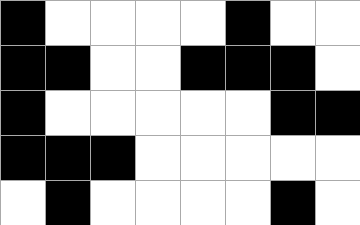[["black", "white", "white", "white", "white", "black", "white", "white"], ["black", "black", "white", "white", "black", "black", "black", "white"], ["black", "white", "white", "white", "white", "white", "black", "black"], ["black", "black", "black", "white", "white", "white", "white", "white"], ["white", "black", "white", "white", "white", "white", "black", "white"]]